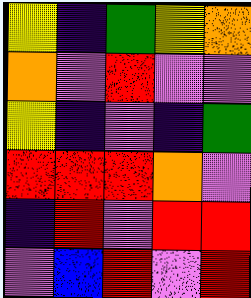[["yellow", "indigo", "green", "yellow", "orange"], ["orange", "violet", "red", "violet", "violet"], ["yellow", "indigo", "violet", "indigo", "green"], ["red", "red", "red", "orange", "violet"], ["indigo", "red", "violet", "red", "red"], ["violet", "blue", "red", "violet", "red"]]